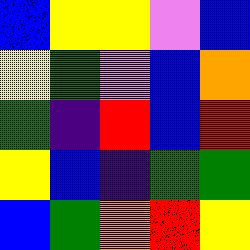[["blue", "yellow", "yellow", "violet", "blue"], ["yellow", "green", "violet", "blue", "orange"], ["green", "indigo", "red", "blue", "red"], ["yellow", "blue", "indigo", "green", "green"], ["blue", "green", "orange", "red", "yellow"]]